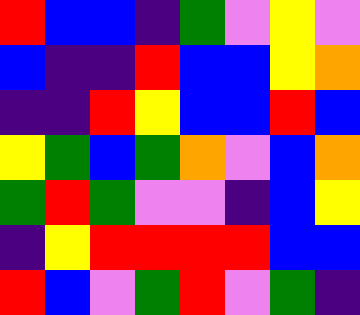[["red", "blue", "blue", "indigo", "green", "violet", "yellow", "violet"], ["blue", "indigo", "indigo", "red", "blue", "blue", "yellow", "orange"], ["indigo", "indigo", "red", "yellow", "blue", "blue", "red", "blue"], ["yellow", "green", "blue", "green", "orange", "violet", "blue", "orange"], ["green", "red", "green", "violet", "violet", "indigo", "blue", "yellow"], ["indigo", "yellow", "red", "red", "red", "red", "blue", "blue"], ["red", "blue", "violet", "green", "red", "violet", "green", "indigo"]]